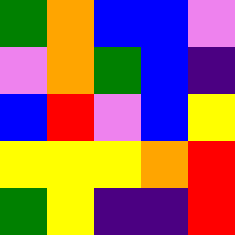[["green", "orange", "blue", "blue", "violet"], ["violet", "orange", "green", "blue", "indigo"], ["blue", "red", "violet", "blue", "yellow"], ["yellow", "yellow", "yellow", "orange", "red"], ["green", "yellow", "indigo", "indigo", "red"]]